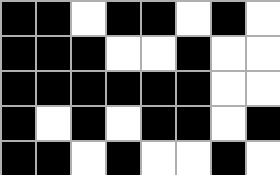[["black", "black", "white", "black", "black", "white", "black", "white"], ["black", "black", "black", "white", "white", "black", "white", "white"], ["black", "black", "black", "black", "black", "black", "white", "white"], ["black", "white", "black", "white", "black", "black", "white", "black"], ["black", "black", "white", "black", "white", "white", "black", "white"]]